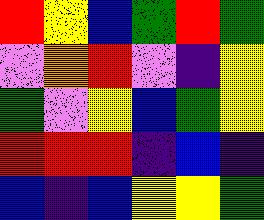[["red", "yellow", "blue", "green", "red", "green"], ["violet", "orange", "red", "violet", "indigo", "yellow"], ["green", "violet", "yellow", "blue", "green", "yellow"], ["red", "red", "red", "indigo", "blue", "indigo"], ["blue", "indigo", "blue", "yellow", "yellow", "green"]]